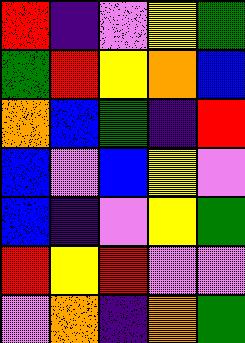[["red", "indigo", "violet", "yellow", "green"], ["green", "red", "yellow", "orange", "blue"], ["orange", "blue", "green", "indigo", "red"], ["blue", "violet", "blue", "yellow", "violet"], ["blue", "indigo", "violet", "yellow", "green"], ["red", "yellow", "red", "violet", "violet"], ["violet", "orange", "indigo", "orange", "green"]]